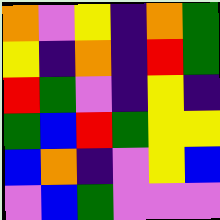[["orange", "violet", "yellow", "indigo", "orange", "green"], ["yellow", "indigo", "orange", "indigo", "red", "green"], ["red", "green", "violet", "indigo", "yellow", "indigo"], ["green", "blue", "red", "green", "yellow", "yellow"], ["blue", "orange", "indigo", "violet", "yellow", "blue"], ["violet", "blue", "green", "violet", "violet", "violet"]]